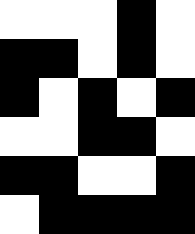[["white", "white", "white", "black", "white"], ["black", "black", "white", "black", "white"], ["black", "white", "black", "white", "black"], ["white", "white", "black", "black", "white"], ["black", "black", "white", "white", "black"], ["white", "black", "black", "black", "black"]]